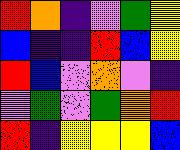[["red", "orange", "indigo", "violet", "green", "yellow"], ["blue", "indigo", "indigo", "red", "blue", "yellow"], ["red", "blue", "violet", "orange", "violet", "indigo"], ["violet", "green", "violet", "green", "orange", "red"], ["red", "indigo", "yellow", "yellow", "yellow", "blue"]]